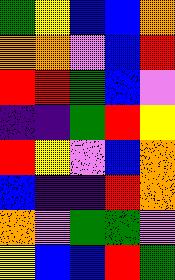[["green", "yellow", "blue", "blue", "orange"], ["orange", "orange", "violet", "blue", "red"], ["red", "red", "green", "blue", "violet"], ["indigo", "indigo", "green", "red", "yellow"], ["red", "yellow", "violet", "blue", "orange"], ["blue", "indigo", "indigo", "red", "orange"], ["orange", "violet", "green", "green", "violet"], ["yellow", "blue", "blue", "red", "green"]]